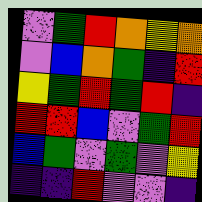[["violet", "green", "red", "orange", "yellow", "orange"], ["violet", "blue", "orange", "green", "indigo", "red"], ["yellow", "green", "red", "green", "red", "indigo"], ["red", "red", "blue", "violet", "green", "red"], ["blue", "green", "violet", "green", "violet", "yellow"], ["indigo", "indigo", "red", "violet", "violet", "indigo"]]